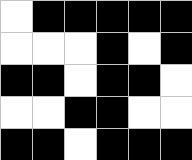[["white", "black", "black", "black", "black", "black"], ["white", "white", "white", "black", "white", "black"], ["black", "black", "white", "black", "black", "white"], ["white", "white", "black", "black", "white", "white"], ["black", "black", "white", "black", "black", "black"]]